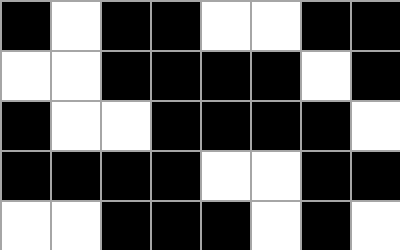[["black", "white", "black", "black", "white", "white", "black", "black"], ["white", "white", "black", "black", "black", "black", "white", "black"], ["black", "white", "white", "black", "black", "black", "black", "white"], ["black", "black", "black", "black", "white", "white", "black", "black"], ["white", "white", "black", "black", "black", "white", "black", "white"]]